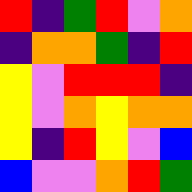[["red", "indigo", "green", "red", "violet", "orange"], ["indigo", "orange", "orange", "green", "indigo", "red"], ["yellow", "violet", "red", "red", "red", "indigo"], ["yellow", "violet", "orange", "yellow", "orange", "orange"], ["yellow", "indigo", "red", "yellow", "violet", "blue"], ["blue", "violet", "violet", "orange", "red", "green"]]